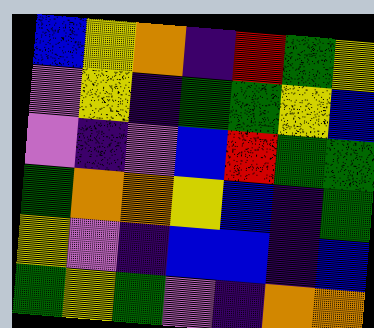[["blue", "yellow", "orange", "indigo", "red", "green", "yellow"], ["violet", "yellow", "indigo", "green", "green", "yellow", "blue"], ["violet", "indigo", "violet", "blue", "red", "green", "green"], ["green", "orange", "orange", "yellow", "blue", "indigo", "green"], ["yellow", "violet", "indigo", "blue", "blue", "indigo", "blue"], ["green", "yellow", "green", "violet", "indigo", "orange", "orange"]]